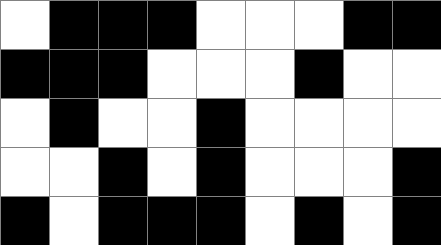[["white", "black", "black", "black", "white", "white", "white", "black", "black"], ["black", "black", "black", "white", "white", "white", "black", "white", "white"], ["white", "black", "white", "white", "black", "white", "white", "white", "white"], ["white", "white", "black", "white", "black", "white", "white", "white", "black"], ["black", "white", "black", "black", "black", "white", "black", "white", "black"]]